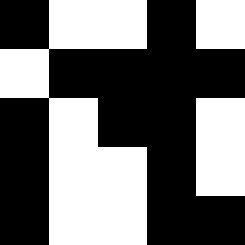[["black", "white", "white", "black", "white"], ["white", "black", "black", "black", "black"], ["black", "white", "black", "black", "white"], ["black", "white", "white", "black", "white"], ["black", "white", "white", "black", "black"]]